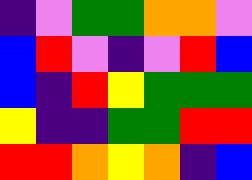[["indigo", "violet", "green", "green", "orange", "orange", "violet"], ["blue", "red", "violet", "indigo", "violet", "red", "blue"], ["blue", "indigo", "red", "yellow", "green", "green", "green"], ["yellow", "indigo", "indigo", "green", "green", "red", "red"], ["red", "red", "orange", "yellow", "orange", "indigo", "blue"]]